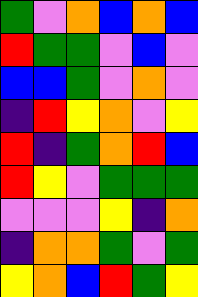[["green", "violet", "orange", "blue", "orange", "blue"], ["red", "green", "green", "violet", "blue", "violet"], ["blue", "blue", "green", "violet", "orange", "violet"], ["indigo", "red", "yellow", "orange", "violet", "yellow"], ["red", "indigo", "green", "orange", "red", "blue"], ["red", "yellow", "violet", "green", "green", "green"], ["violet", "violet", "violet", "yellow", "indigo", "orange"], ["indigo", "orange", "orange", "green", "violet", "green"], ["yellow", "orange", "blue", "red", "green", "yellow"]]